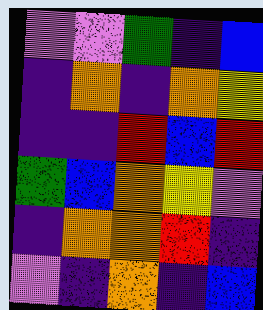[["violet", "violet", "green", "indigo", "blue"], ["indigo", "orange", "indigo", "orange", "yellow"], ["indigo", "indigo", "red", "blue", "red"], ["green", "blue", "orange", "yellow", "violet"], ["indigo", "orange", "orange", "red", "indigo"], ["violet", "indigo", "orange", "indigo", "blue"]]